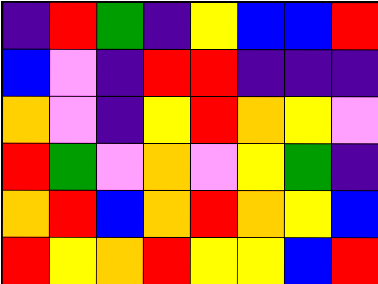[["indigo", "red", "green", "indigo", "yellow", "blue", "blue", "red"], ["blue", "violet", "indigo", "red", "red", "indigo", "indigo", "indigo"], ["orange", "violet", "indigo", "yellow", "red", "orange", "yellow", "violet"], ["red", "green", "violet", "orange", "violet", "yellow", "green", "indigo"], ["orange", "red", "blue", "orange", "red", "orange", "yellow", "blue"], ["red", "yellow", "orange", "red", "yellow", "yellow", "blue", "red"]]